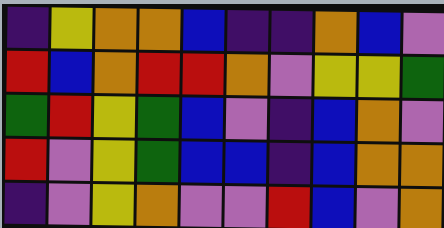[["indigo", "yellow", "orange", "orange", "blue", "indigo", "indigo", "orange", "blue", "violet"], ["red", "blue", "orange", "red", "red", "orange", "violet", "yellow", "yellow", "green"], ["green", "red", "yellow", "green", "blue", "violet", "indigo", "blue", "orange", "violet"], ["red", "violet", "yellow", "green", "blue", "blue", "indigo", "blue", "orange", "orange"], ["indigo", "violet", "yellow", "orange", "violet", "violet", "red", "blue", "violet", "orange"]]